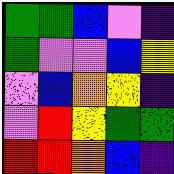[["green", "green", "blue", "violet", "indigo"], ["green", "violet", "violet", "blue", "yellow"], ["violet", "blue", "orange", "yellow", "indigo"], ["violet", "red", "yellow", "green", "green"], ["red", "red", "orange", "blue", "indigo"]]